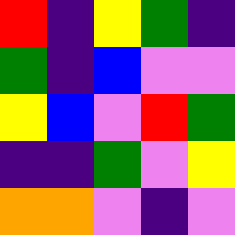[["red", "indigo", "yellow", "green", "indigo"], ["green", "indigo", "blue", "violet", "violet"], ["yellow", "blue", "violet", "red", "green"], ["indigo", "indigo", "green", "violet", "yellow"], ["orange", "orange", "violet", "indigo", "violet"]]